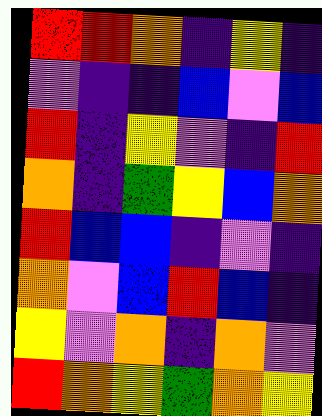[["red", "red", "orange", "indigo", "yellow", "indigo"], ["violet", "indigo", "indigo", "blue", "violet", "blue"], ["red", "indigo", "yellow", "violet", "indigo", "red"], ["orange", "indigo", "green", "yellow", "blue", "orange"], ["red", "blue", "blue", "indigo", "violet", "indigo"], ["orange", "violet", "blue", "red", "blue", "indigo"], ["yellow", "violet", "orange", "indigo", "orange", "violet"], ["red", "orange", "yellow", "green", "orange", "yellow"]]